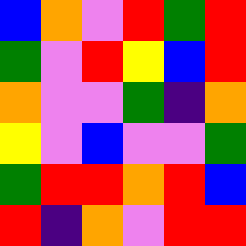[["blue", "orange", "violet", "red", "green", "red"], ["green", "violet", "red", "yellow", "blue", "red"], ["orange", "violet", "violet", "green", "indigo", "orange"], ["yellow", "violet", "blue", "violet", "violet", "green"], ["green", "red", "red", "orange", "red", "blue"], ["red", "indigo", "orange", "violet", "red", "red"]]